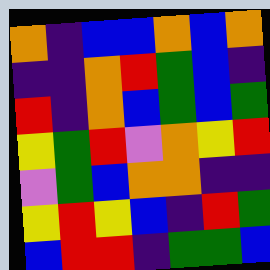[["orange", "indigo", "blue", "blue", "orange", "blue", "orange"], ["indigo", "indigo", "orange", "red", "green", "blue", "indigo"], ["red", "indigo", "orange", "blue", "green", "blue", "green"], ["yellow", "green", "red", "violet", "orange", "yellow", "red"], ["violet", "green", "blue", "orange", "orange", "indigo", "indigo"], ["yellow", "red", "yellow", "blue", "indigo", "red", "green"], ["blue", "red", "red", "indigo", "green", "green", "blue"]]